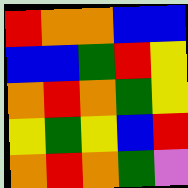[["red", "orange", "orange", "blue", "blue"], ["blue", "blue", "green", "red", "yellow"], ["orange", "red", "orange", "green", "yellow"], ["yellow", "green", "yellow", "blue", "red"], ["orange", "red", "orange", "green", "violet"]]